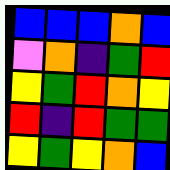[["blue", "blue", "blue", "orange", "blue"], ["violet", "orange", "indigo", "green", "red"], ["yellow", "green", "red", "orange", "yellow"], ["red", "indigo", "red", "green", "green"], ["yellow", "green", "yellow", "orange", "blue"]]